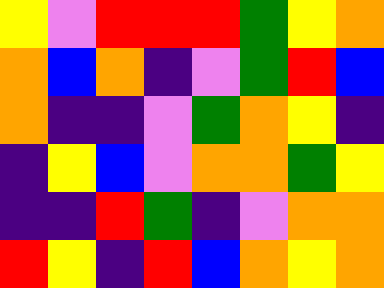[["yellow", "violet", "red", "red", "red", "green", "yellow", "orange"], ["orange", "blue", "orange", "indigo", "violet", "green", "red", "blue"], ["orange", "indigo", "indigo", "violet", "green", "orange", "yellow", "indigo"], ["indigo", "yellow", "blue", "violet", "orange", "orange", "green", "yellow"], ["indigo", "indigo", "red", "green", "indigo", "violet", "orange", "orange"], ["red", "yellow", "indigo", "red", "blue", "orange", "yellow", "orange"]]